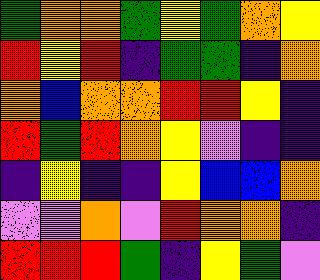[["green", "orange", "orange", "green", "yellow", "green", "orange", "yellow"], ["red", "yellow", "red", "indigo", "green", "green", "indigo", "orange"], ["orange", "blue", "orange", "orange", "red", "red", "yellow", "indigo"], ["red", "green", "red", "orange", "yellow", "violet", "indigo", "indigo"], ["indigo", "yellow", "indigo", "indigo", "yellow", "blue", "blue", "orange"], ["violet", "violet", "orange", "violet", "red", "orange", "orange", "indigo"], ["red", "red", "red", "green", "indigo", "yellow", "green", "violet"]]